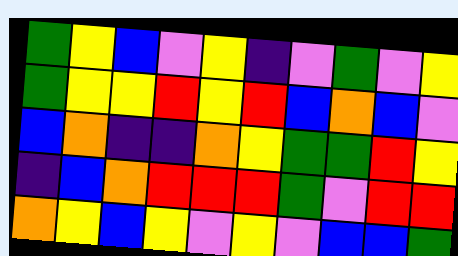[["green", "yellow", "blue", "violet", "yellow", "indigo", "violet", "green", "violet", "yellow"], ["green", "yellow", "yellow", "red", "yellow", "red", "blue", "orange", "blue", "violet"], ["blue", "orange", "indigo", "indigo", "orange", "yellow", "green", "green", "red", "yellow"], ["indigo", "blue", "orange", "red", "red", "red", "green", "violet", "red", "red"], ["orange", "yellow", "blue", "yellow", "violet", "yellow", "violet", "blue", "blue", "green"]]